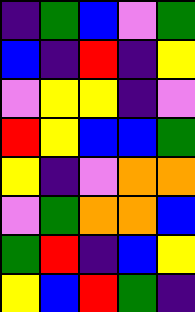[["indigo", "green", "blue", "violet", "green"], ["blue", "indigo", "red", "indigo", "yellow"], ["violet", "yellow", "yellow", "indigo", "violet"], ["red", "yellow", "blue", "blue", "green"], ["yellow", "indigo", "violet", "orange", "orange"], ["violet", "green", "orange", "orange", "blue"], ["green", "red", "indigo", "blue", "yellow"], ["yellow", "blue", "red", "green", "indigo"]]